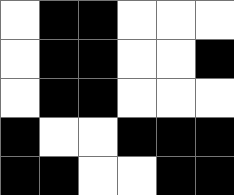[["white", "black", "black", "white", "white", "white"], ["white", "black", "black", "white", "white", "black"], ["white", "black", "black", "white", "white", "white"], ["black", "white", "white", "black", "black", "black"], ["black", "black", "white", "white", "black", "black"]]